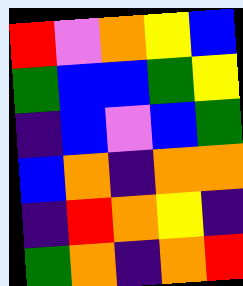[["red", "violet", "orange", "yellow", "blue"], ["green", "blue", "blue", "green", "yellow"], ["indigo", "blue", "violet", "blue", "green"], ["blue", "orange", "indigo", "orange", "orange"], ["indigo", "red", "orange", "yellow", "indigo"], ["green", "orange", "indigo", "orange", "red"]]